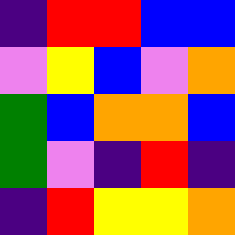[["indigo", "red", "red", "blue", "blue"], ["violet", "yellow", "blue", "violet", "orange"], ["green", "blue", "orange", "orange", "blue"], ["green", "violet", "indigo", "red", "indigo"], ["indigo", "red", "yellow", "yellow", "orange"]]